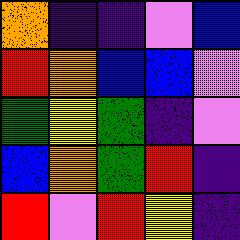[["orange", "indigo", "indigo", "violet", "blue"], ["red", "orange", "blue", "blue", "violet"], ["green", "yellow", "green", "indigo", "violet"], ["blue", "orange", "green", "red", "indigo"], ["red", "violet", "red", "yellow", "indigo"]]